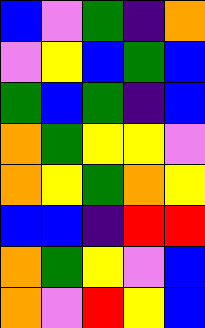[["blue", "violet", "green", "indigo", "orange"], ["violet", "yellow", "blue", "green", "blue"], ["green", "blue", "green", "indigo", "blue"], ["orange", "green", "yellow", "yellow", "violet"], ["orange", "yellow", "green", "orange", "yellow"], ["blue", "blue", "indigo", "red", "red"], ["orange", "green", "yellow", "violet", "blue"], ["orange", "violet", "red", "yellow", "blue"]]